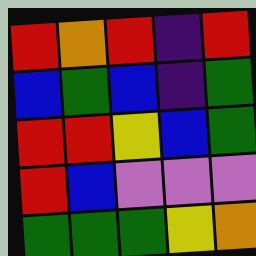[["red", "orange", "red", "indigo", "red"], ["blue", "green", "blue", "indigo", "green"], ["red", "red", "yellow", "blue", "green"], ["red", "blue", "violet", "violet", "violet"], ["green", "green", "green", "yellow", "orange"]]